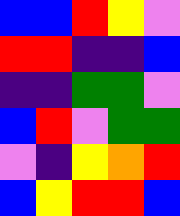[["blue", "blue", "red", "yellow", "violet"], ["red", "red", "indigo", "indigo", "blue"], ["indigo", "indigo", "green", "green", "violet"], ["blue", "red", "violet", "green", "green"], ["violet", "indigo", "yellow", "orange", "red"], ["blue", "yellow", "red", "red", "blue"]]